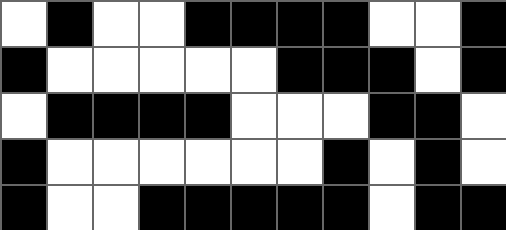[["white", "black", "white", "white", "black", "black", "black", "black", "white", "white", "black"], ["black", "white", "white", "white", "white", "white", "black", "black", "black", "white", "black"], ["white", "black", "black", "black", "black", "white", "white", "white", "black", "black", "white"], ["black", "white", "white", "white", "white", "white", "white", "black", "white", "black", "white"], ["black", "white", "white", "black", "black", "black", "black", "black", "white", "black", "black"]]